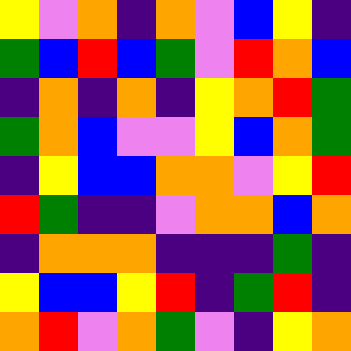[["yellow", "violet", "orange", "indigo", "orange", "violet", "blue", "yellow", "indigo"], ["green", "blue", "red", "blue", "green", "violet", "red", "orange", "blue"], ["indigo", "orange", "indigo", "orange", "indigo", "yellow", "orange", "red", "green"], ["green", "orange", "blue", "violet", "violet", "yellow", "blue", "orange", "green"], ["indigo", "yellow", "blue", "blue", "orange", "orange", "violet", "yellow", "red"], ["red", "green", "indigo", "indigo", "violet", "orange", "orange", "blue", "orange"], ["indigo", "orange", "orange", "orange", "indigo", "indigo", "indigo", "green", "indigo"], ["yellow", "blue", "blue", "yellow", "red", "indigo", "green", "red", "indigo"], ["orange", "red", "violet", "orange", "green", "violet", "indigo", "yellow", "orange"]]